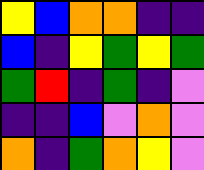[["yellow", "blue", "orange", "orange", "indigo", "indigo"], ["blue", "indigo", "yellow", "green", "yellow", "green"], ["green", "red", "indigo", "green", "indigo", "violet"], ["indigo", "indigo", "blue", "violet", "orange", "violet"], ["orange", "indigo", "green", "orange", "yellow", "violet"]]